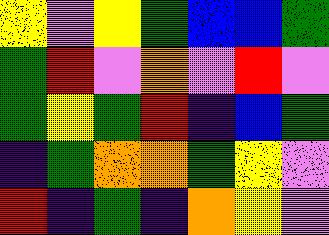[["yellow", "violet", "yellow", "green", "blue", "blue", "green"], ["green", "red", "violet", "orange", "violet", "red", "violet"], ["green", "yellow", "green", "red", "indigo", "blue", "green"], ["indigo", "green", "orange", "orange", "green", "yellow", "violet"], ["red", "indigo", "green", "indigo", "orange", "yellow", "violet"]]